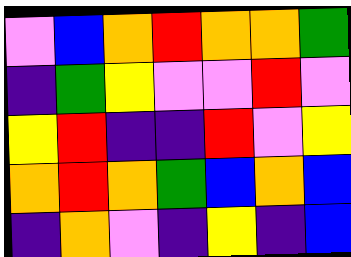[["violet", "blue", "orange", "red", "orange", "orange", "green"], ["indigo", "green", "yellow", "violet", "violet", "red", "violet"], ["yellow", "red", "indigo", "indigo", "red", "violet", "yellow"], ["orange", "red", "orange", "green", "blue", "orange", "blue"], ["indigo", "orange", "violet", "indigo", "yellow", "indigo", "blue"]]